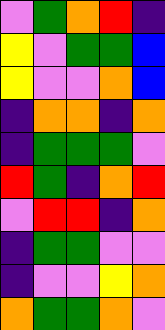[["violet", "green", "orange", "red", "indigo"], ["yellow", "violet", "green", "green", "blue"], ["yellow", "violet", "violet", "orange", "blue"], ["indigo", "orange", "orange", "indigo", "orange"], ["indigo", "green", "green", "green", "violet"], ["red", "green", "indigo", "orange", "red"], ["violet", "red", "red", "indigo", "orange"], ["indigo", "green", "green", "violet", "violet"], ["indigo", "violet", "violet", "yellow", "orange"], ["orange", "green", "green", "orange", "violet"]]